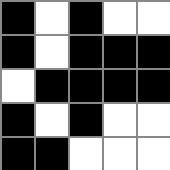[["black", "white", "black", "white", "white"], ["black", "white", "black", "black", "black"], ["white", "black", "black", "black", "black"], ["black", "white", "black", "white", "white"], ["black", "black", "white", "white", "white"]]